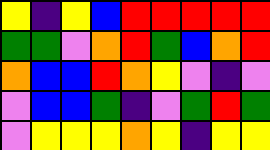[["yellow", "indigo", "yellow", "blue", "red", "red", "red", "red", "red"], ["green", "green", "violet", "orange", "red", "green", "blue", "orange", "red"], ["orange", "blue", "blue", "red", "orange", "yellow", "violet", "indigo", "violet"], ["violet", "blue", "blue", "green", "indigo", "violet", "green", "red", "green"], ["violet", "yellow", "yellow", "yellow", "orange", "yellow", "indigo", "yellow", "yellow"]]